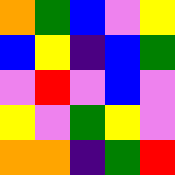[["orange", "green", "blue", "violet", "yellow"], ["blue", "yellow", "indigo", "blue", "green"], ["violet", "red", "violet", "blue", "violet"], ["yellow", "violet", "green", "yellow", "violet"], ["orange", "orange", "indigo", "green", "red"]]